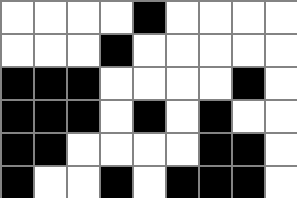[["white", "white", "white", "white", "black", "white", "white", "white", "white"], ["white", "white", "white", "black", "white", "white", "white", "white", "white"], ["black", "black", "black", "white", "white", "white", "white", "black", "white"], ["black", "black", "black", "white", "black", "white", "black", "white", "white"], ["black", "black", "white", "white", "white", "white", "black", "black", "white"], ["black", "white", "white", "black", "white", "black", "black", "black", "white"]]